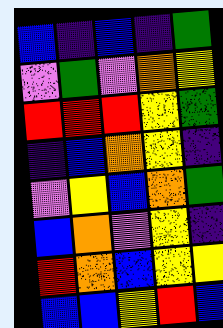[["blue", "indigo", "blue", "indigo", "green"], ["violet", "green", "violet", "orange", "yellow"], ["red", "red", "red", "yellow", "green"], ["indigo", "blue", "orange", "yellow", "indigo"], ["violet", "yellow", "blue", "orange", "green"], ["blue", "orange", "violet", "yellow", "indigo"], ["red", "orange", "blue", "yellow", "yellow"], ["blue", "blue", "yellow", "red", "blue"]]